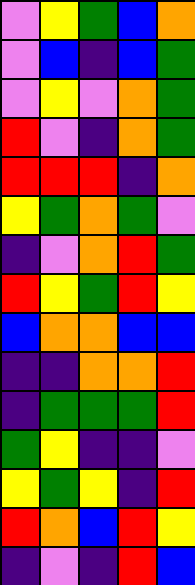[["violet", "yellow", "green", "blue", "orange"], ["violet", "blue", "indigo", "blue", "green"], ["violet", "yellow", "violet", "orange", "green"], ["red", "violet", "indigo", "orange", "green"], ["red", "red", "red", "indigo", "orange"], ["yellow", "green", "orange", "green", "violet"], ["indigo", "violet", "orange", "red", "green"], ["red", "yellow", "green", "red", "yellow"], ["blue", "orange", "orange", "blue", "blue"], ["indigo", "indigo", "orange", "orange", "red"], ["indigo", "green", "green", "green", "red"], ["green", "yellow", "indigo", "indigo", "violet"], ["yellow", "green", "yellow", "indigo", "red"], ["red", "orange", "blue", "red", "yellow"], ["indigo", "violet", "indigo", "red", "blue"]]